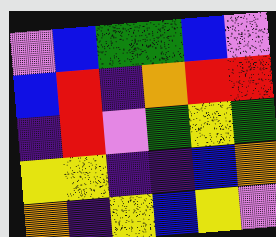[["violet", "blue", "green", "green", "blue", "violet"], ["blue", "red", "indigo", "orange", "red", "red"], ["indigo", "red", "violet", "green", "yellow", "green"], ["yellow", "yellow", "indigo", "indigo", "blue", "orange"], ["orange", "indigo", "yellow", "blue", "yellow", "violet"]]